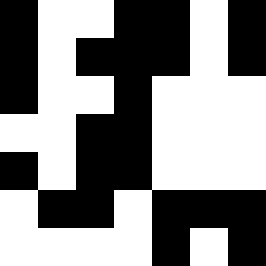[["black", "white", "white", "black", "black", "white", "black"], ["black", "white", "black", "black", "black", "white", "black"], ["black", "white", "white", "black", "white", "white", "white"], ["white", "white", "black", "black", "white", "white", "white"], ["black", "white", "black", "black", "white", "white", "white"], ["white", "black", "black", "white", "black", "black", "black"], ["white", "white", "white", "white", "black", "white", "black"]]